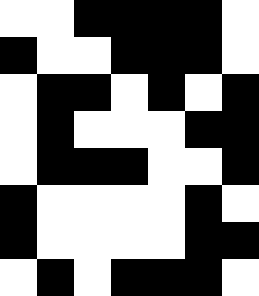[["white", "white", "black", "black", "black", "black", "white"], ["black", "white", "white", "black", "black", "black", "white"], ["white", "black", "black", "white", "black", "white", "black"], ["white", "black", "white", "white", "white", "black", "black"], ["white", "black", "black", "black", "white", "white", "black"], ["black", "white", "white", "white", "white", "black", "white"], ["black", "white", "white", "white", "white", "black", "black"], ["white", "black", "white", "black", "black", "black", "white"]]